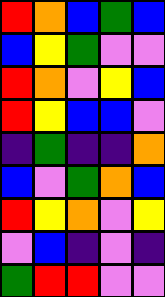[["red", "orange", "blue", "green", "blue"], ["blue", "yellow", "green", "violet", "violet"], ["red", "orange", "violet", "yellow", "blue"], ["red", "yellow", "blue", "blue", "violet"], ["indigo", "green", "indigo", "indigo", "orange"], ["blue", "violet", "green", "orange", "blue"], ["red", "yellow", "orange", "violet", "yellow"], ["violet", "blue", "indigo", "violet", "indigo"], ["green", "red", "red", "violet", "violet"]]